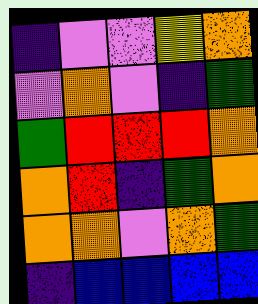[["indigo", "violet", "violet", "yellow", "orange"], ["violet", "orange", "violet", "indigo", "green"], ["green", "red", "red", "red", "orange"], ["orange", "red", "indigo", "green", "orange"], ["orange", "orange", "violet", "orange", "green"], ["indigo", "blue", "blue", "blue", "blue"]]